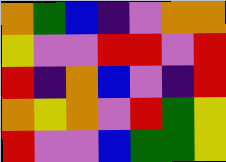[["orange", "green", "blue", "indigo", "violet", "orange", "orange"], ["yellow", "violet", "violet", "red", "red", "violet", "red"], ["red", "indigo", "orange", "blue", "violet", "indigo", "red"], ["orange", "yellow", "orange", "violet", "red", "green", "yellow"], ["red", "violet", "violet", "blue", "green", "green", "yellow"]]